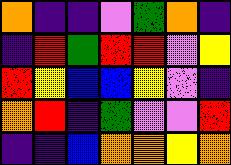[["orange", "indigo", "indigo", "violet", "green", "orange", "indigo"], ["indigo", "red", "green", "red", "red", "violet", "yellow"], ["red", "yellow", "blue", "blue", "yellow", "violet", "indigo"], ["orange", "red", "indigo", "green", "violet", "violet", "red"], ["indigo", "indigo", "blue", "orange", "orange", "yellow", "orange"]]